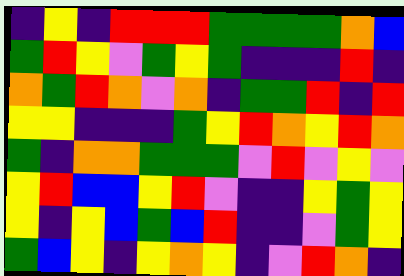[["indigo", "yellow", "indigo", "red", "red", "red", "green", "green", "green", "green", "orange", "blue"], ["green", "red", "yellow", "violet", "green", "yellow", "green", "indigo", "indigo", "indigo", "red", "indigo"], ["orange", "green", "red", "orange", "violet", "orange", "indigo", "green", "green", "red", "indigo", "red"], ["yellow", "yellow", "indigo", "indigo", "indigo", "green", "yellow", "red", "orange", "yellow", "red", "orange"], ["green", "indigo", "orange", "orange", "green", "green", "green", "violet", "red", "violet", "yellow", "violet"], ["yellow", "red", "blue", "blue", "yellow", "red", "violet", "indigo", "indigo", "yellow", "green", "yellow"], ["yellow", "indigo", "yellow", "blue", "green", "blue", "red", "indigo", "indigo", "violet", "green", "yellow"], ["green", "blue", "yellow", "indigo", "yellow", "orange", "yellow", "indigo", "violet", "red", "orange", "indigo"]]